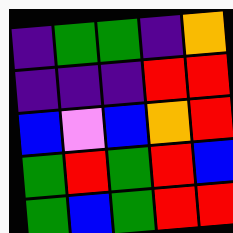[["indigo", "green", "green", "indigo", "orange"], ["indigo", "indigo", "indigo", "red", "red"], ["blue", "violet", "blue", "orange", "red"], ["green", "red", "green", "red", "blue"], ["green", "blue", "green", "red", "red"]]